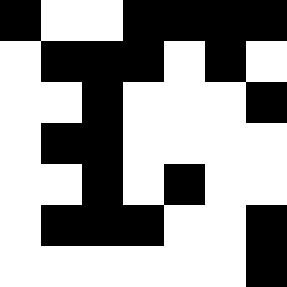[["black", "white", "white", "black", "black", "black", "black"], ["white", "black", "black", "black", "white", "black", "white"], ["white", "white", "black", "white", "white", "white", "black"], ["white", "black", "black", "white", "white", "white", "white"], ["white", "white", "black", "white", "black", "white", "white"], ["white", "black", "black", "black", "white", "white", "black"], ["white", "white", "white", "white", "white", "white", "black"]]